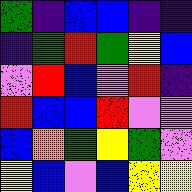[["green", "indigo", "blue", "blue", "indigo", "indigo"], ["indigo", "green", "red", "green", "yellow", "blue"], ["violet", "red", "blue", "violet", "red", "indigo"], ["red", "blue", "blue", "red", "violet", "violet"], ["blue", "orange", "green", "yellow", "green", "violet"], ["yellow", "blue", "violet", "blue", "yellow", "yellow"]]